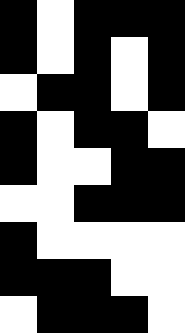[["black", "white", "black", "black", "black"], ["black", "white", "black", "white", "black"], ["white", "black", "black", "white", "black"], ["black", "white", "black", "black", "white"], ["black", "white", "white", "black", "black"], ["white", "white", "black", "black", "black"], ["black", "white", "white", "white", "white"], ["black", "black", "black", "white", "white"], ["white", "black", "black", "black", "white"]]